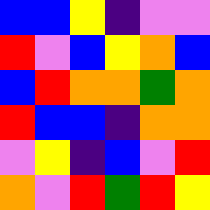[["blue", "blue", "yellow", "indigo", "violet", "violet"], ["red", "violet", "blue", "yellow", "orange", "blue"], ["blue", "red", "orange", "orange", "green", "orange"], ["red", "blue", "blue", "indigo", "orange", "orange"], ["violet", "yellow", "indigo", "blue", "violet", "red"], ["orange", "violet", "red", "green", "red", "yellow"]]